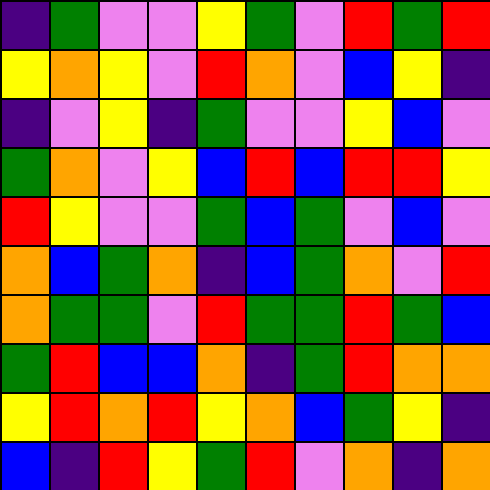[["indigo", "green", "violet", "violet", "yellow", "green", "violet", "red", "green", "red"], ["yellow", "orange", "yellow", "violet", "red", "orange", "violet", "blue", "yellow", "indigo"], ["indigo", "violet", "yellow", "indigo", "green", "violet", "violet", "yellow", "blue", "violet"], ["green", "orange", "violet", "yellow", "blue", "red", "blue", "red", "red", "yellow"], ["red", "yellow", "violet", "violet", "green", "blue", "green", "violet", "blue", "violet"], ["orange", "blue", "green", "orange", "indigo", "blue", "green", "orange", "violet", "red"], ["orange", "green", "green", "violet", "red", "green", "green", "red", "green", "blue"], ["green", "red", "blue", "blue", "orange", "indigo", "green", "red", "orange", "orange"], ["yellow", "red", "orange", "red", "yellow", "orange", "blue", "green", "yellow", "indigo"], ["blue", "indigo", "red", "yellow", "green", "red", "violet", "orange", "indigo", "orange"]]